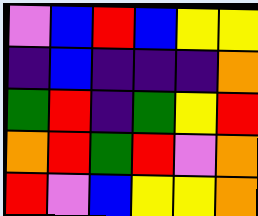[["violet", "blue", "red", "blue", "yellow", "yellow"], ["indigo", "blue", "indigo", "indigo", "indigo", "orange"], ["green", "red", "indigo", "green", "yellow", "red"], ["orange", "red", "green", "red", "violet", "orange"], ["red", "violet", "blue", "yellow", "yellow", "orange"]]